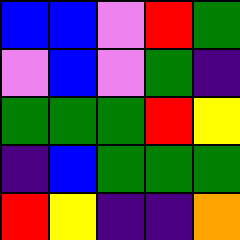[["blue", "blue", "violet", "red", "green"], ["violet", "blue", "violet", "green", "indigo"], ["green", "green", "green", "red", "yellow"], ["indigo", "blue", "green", "green", "green"], ["red", "yellow", "indigo", "indigo", "orange"]]